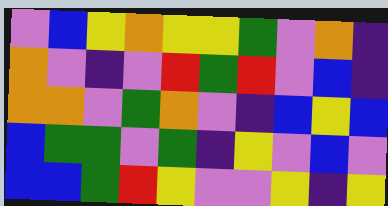[["violet", "blue", "yellow", "orange", "yellow", "yellow", "green", "violet", "orange", "indigo"], ["orange", "violet", "indigo", "violet", "red", "green", "red", "violet", "blue", "indigo"], ["orange", "orange", "violet", "green", "orange", "violet", "indigo", "blue", "yellow", "blue"], ["blue", "green", "green", "violet", "green", "indigo", "yellow", "violet", "blue", "violet"], ["blue", "blue", "green", "red", "yellow", "violet", "violet", "yellow", "indigo", "yellow"]]